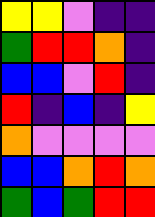[["yellow", "yellow", "violet", "indigo", "indigo"], ["green", "red", "red", "orange", "indigo"], ["blue", "blue", "violet", "red", "indigo"], ["red", "indigo", "blue", "indigo", "yellow"], ["orange", "violet", "violet", "violet", "violet"], ["blue", "blue", "orange", "red", "orange"], ["green", "blue", "green", "red", "red"]]